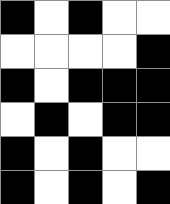[["black", "white", "black", "white", "white"], ["white", "white", "white", "white", "black"], ["black", "white", "black", "black", "black"], ["white", "black", "white", "black", "black"], ["black", "white", "black", "white", "white"], ["black", "white", "black", "white", "black"]]